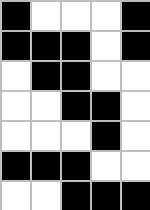[["black", "white", "white", "white", "black"], ["black", "black", "black", "white", "black"], ["white", "black", "black", "white", "white"], ["white", "white", "black", "black", "white"], ["white", "white", "white", "black", "white"], ["black", "black", "black", "white", "white"], ["white", "white", "black", "black", "black"]]